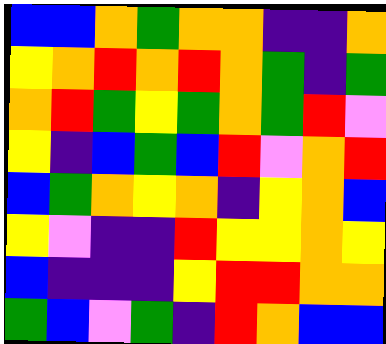[["blue", "blue", "orange", "green", "orange", "orange", "indigo", "indigo", "orange"], ["yellow", "orange", "red", "orange", "red", "orange", "green", "indigo", "green"], ["orange", "red", "green", "yellow", "green", "orange", "green", "red", "violet"], ["yellow", "indigo", "blue", "green", "blue", "red", "violet", "orange", "red"], ["blue", "green", "orange", "yellow", "orange", "indigo", "yellow", "orange", "blue"], ["yellow", "violet", "indigo", "indigo", "red", "yellow", "yellow", "orange", "yellow"], ["blue", "indigo", "indigo", "indigo", "yellow", "red", "red", "orange", "orange"], ["green", "blue", "violet", "green", "indigo", "red", "orange", "blue", "blue"]]